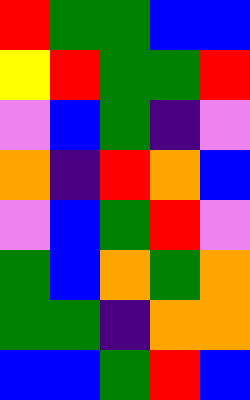[["red", "green", "green", "blue", "blue"], ["yellow", "red", "green", "green", "red"], ["violet", "blue", "green", "indigo", "violet"], ["orange", "indigo", "red", "orange", "blue"], ["violet", "blue", "green", "red", "violet"], ["green", "blue", "orange", "green", "orange"], ["green", "green", "indigo", "orange", "orange"], ["blue", "blue", "green", "red", "blue"]]